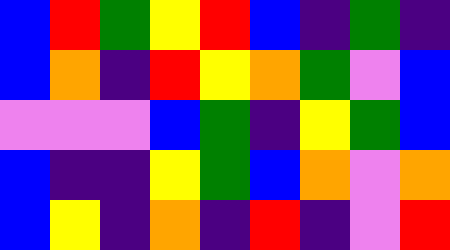[["blue", "red", "green", "yellow", "red", "blue", "indigo", "green", "indigo"], ["blue", "orange", "indigo", "red", "yellow", "orange", "green", "violet", "blue"], ["violet", "violet", "violet", "blue", "green", "indigo", "yellow", "green", "blue"], ["blue", "indigo", "indigo", "yellow", "green", "blue", "orange", "violet", "orange"], ["blue", "yellow", "indigo", "orange", "indigo", "red", "indigo", "violet", "red"]]